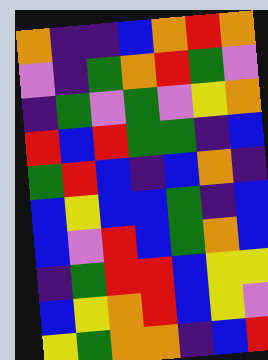[["orange", "indigo", "indigo", "blue", "orange", "red", "orange"], ["violet", "indigo", "green", "orange", "red", "green", "violet"], ["indigo", "green", "violet", "green", "violet", "yellow", "orange"], ["red", "blue", "red", "green", "green", "indigo", "blue"], ["green", "red", "blue", "indigo", "blue", "orange", "indigo"], ["blue", "yellow", "blue", "blue", "green", "indigo", "blue"], ["blue", "violet", "red", "blue", "green", "orange", "blue"], ["indigo", "green", "red", "red", "blue", "yellow", "yellow"], ["blue", "yellow", "orange", "red", "blue", "yellow", "violet"], ["yellow", "green", "orange", "orange", "indigo", "blue", "red"]]